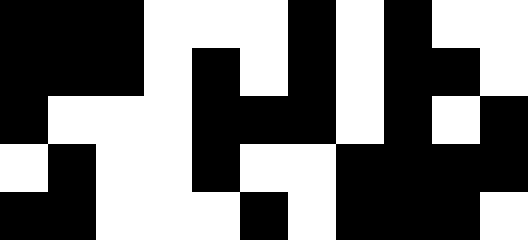[["black", "black", "black", "white", "white", "white", "black", "white", "black", "white", "white"], ["black", "black", "black", "white", "black", "white", "black", "white", "black", "black", "white"], ["black", "white", "white", "white", "black", "black", "black", "white", "black", "white", "black"], ["white", "black", "white", "white", "black", "white", "white", "black", "black", "black", "black"], ["black", "black", "white", "white", "white", "black", "white", "black", "black", "black", "white"]]